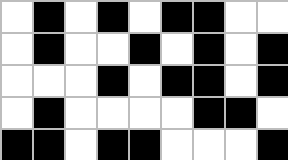[["white", "black", "white", "black", "white", "black", "black", "white", "white"], ["white", "black", "white", "white", "black", "white", "black", "white", "black"], ["white", "white", "white", "black", "white", "black", "black", "white", "black"], ["white", "black", "white", "white", "white", "white", "black", "black", "white"], ["black", "black", "white", "black", "black", "white", "white", "white", "black"]]